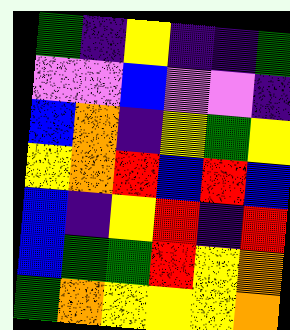[["green", "indigo", "yellow", "indigo", "indigo", "green"], ["violet", "violet", "blue", "violet", "violet", "indigo"], ["blue", "orange", "indigo", "yellow", "green", "yellow"], ["yellow", "orange", "red", "blue", "red", "blue"], ["blue", "indigo", "yellow", "red", "indigo", "red"], ["blue", "green", "green", "red", "yellow", "orange"], ["green", "orange", "yellow", "yellow", "yellow", "orange"]]